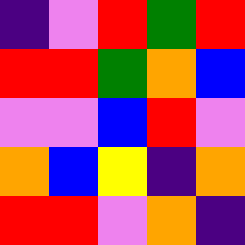[["indigo", "violet", "red", "green", "red"], ["red", "red", "green", "orange", "blue"], ["violet", "violet", "blue", "red", "violet"], ["orange", "blue", "yellow", "indigo", "orange"], ["red", "red", "violet", "orange", "indigo"]]